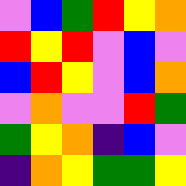[["violet", "blue", "green", "red", "yellow", "orange"], ["red", "yellow", "red", "violet", "blue", "violet"], ["blue", "red", "yellow", "violet", "blue", "orange"], ["violet", "orange", "violet", "violet", "red", "green"], ["green", "yellow", "orange", "indigo", "blue", "violet"], ["indigo", "orange", "yellow", "green", "green", "yellow"]]